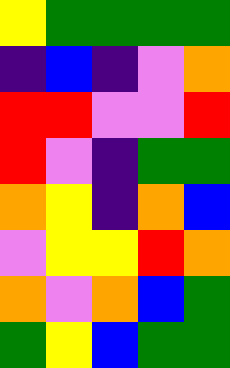[["yellow", "green", "green", "green", "green"], ["indigo", "blue", "indigo", "violet", "orange"], ["red", "red", "violet", "violet", "red"], ["red", "violet", "indigo", "green", "green"], ["orange", "yellow", "indigo", "orange", "blue"], ["violet", "yellow", "yellow", "red", "orange"], ["orange", "violet", "orange", "blue", "green"], ["green", "yellow", "blue", "green", "green"]]